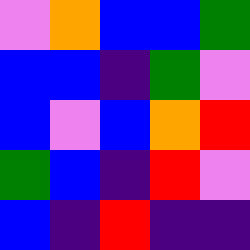[["violet", "orange", "blue", "blue", "green"], ["blue", "blue", "indigo", "green", "violet"], ["blue", "violet", "blue", "orange", "red"], ["green", "blue", "indigo", "red", "violet"], ["blue", "indigo", "red", "indigo", "indigo"]]